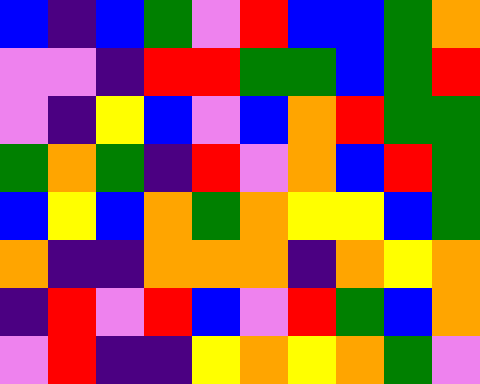[["blue", "indigo", "blue", "green", "violet", "red", "blue", "blue", "green", "orange"], ["violet", "violet", "indigo", "red", "red", "green", "green", "blue", "green", "red"], ["violet", "indigo", "yellow", "blue", "violet", "blue", "orange", "red", "green", "green"], ["green", "orange", "green", "indigo", "red", "violet", "orange", "blue", "red", "green"], ["blue", "yellow", "blue", "orange", "green", "orange", "yellow", "yellow", "blue", "green"], ["orange", "indigo", "indigo", "orange", "orange", "orange", "indigo", "orange", "yellow", "orange"], ["indigo", "red", "violet", "red", "blue", "violet", "red", "green", "blue", "orange"], ["violet", "red", "indigo", "indigo", "yellow", "orange", "yellow", "orange", "green", "violet"]]